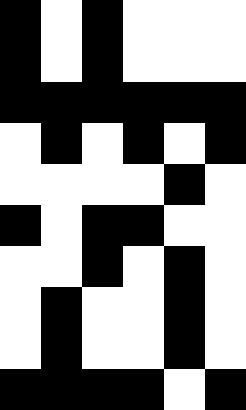[["black", "white", "black", "white", "white", "white"], ["black", "white", "black", "white", "white", "white"], ["black", "black", "black", "black", "black", "black"], ["white", "black", "white", "black", "white", "black"], ["white", "white", "white", "white", "black", "white"], ["black", "white", "black", "black", "white", "white"], ["white", "white", "black", "white", "black", "white"], ["white", "black", "white", "white", "black", "white"], ["white", "black", "white", "white", "black", "white"], ["black", "black", "black", "black", "white", "black"]]